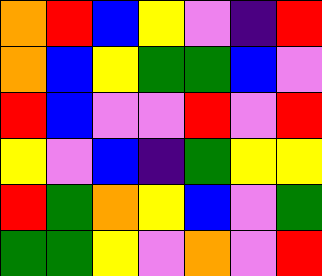[["orange", "red", "blue", "yellow", "violet", "indigo", "red"], ["orange", "blue", "yellow", "green", "green", "blue", "violet"], ["red", "blue", "violet", "violet", "red", "violet", "red"], ["yellow", "violet", "blue", "indigo", "green", "yellow", "yellow"], ["red", "green", "orange", "yellow", "blue", "violet", "green"], ["green", "green", "yellow", "violet", "orange", "violet", "red"]]